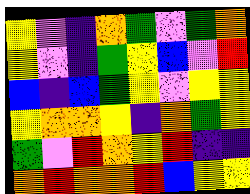[["yellow", "violet", "indigo", "orange", "green", "violet", "green", "orange"], ["yellow", "violet", "indigo", "green", "yellow", "blue", "violet", "red"], ["blue", "indigo", "blue", "green", "yellow", "violet", "yellow", "yellow"], ["yellow", "orange", "orange", "yellow", "indigo", "orange", "green", "yellow"], ["green", "violet", "red", "orange", "yellow", "red", "indigo", "indigo"], ["orange", "red", "orange", "orange", "red", "blue", "yellow", "yellow"]]